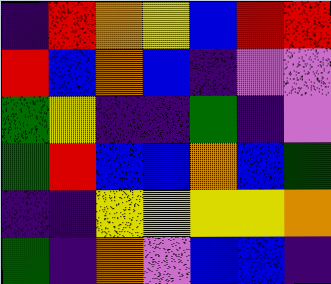[["indigo", "red", "orange", "yellow", "blue", "red", "red"], ["red", "blue", "orange", "blue", "indigo", "violet", "violet"], ["green", "yellow", "indigo", "indigo", "green", "indigo", "violet"], ["green", "red", "blue", "blue", "orange", "blue", "green"], ["indigo", "indigo", "yellow", "yellow", "yellow", "yellow", "orange"], ["green", "indigo", "orange", "violet", "blue", "blue", "indigo"]]